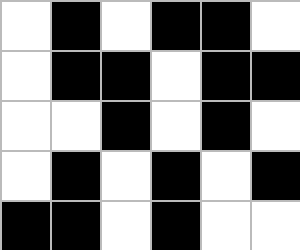[["white", "black", "white", "black", "black", "white"], ["white", "black", "black", "white", "black", "black"], ["white", "white", "black", "white", "black", "white"], ["white", "black", "white", "black", "white", "black"], ["black", "black", "white", "black", "white", "white"]]